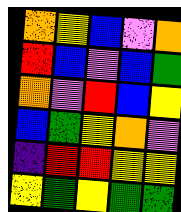[["orange", "yellow", "blue", "violet", "orange"], ["red", "blue", "violet", "blue", "green"], ["orange", "violet", "red", "blue", "yellow"], ["blue", "green", "yellow", "orange", "violet"], ["indigo", "red", "red", "yellow", "yellow"], ["yellow", "green", "yellow", "green", "green"]]